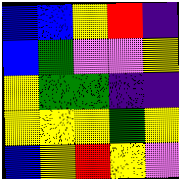[["blue", "blue", "yellow", "red", "indigo"], ["blue", "green", "violet", "violet", "yellow"], ["yellow", "green", "green", "indigo", "indigo"], ["yellow", "yellow", "yellow", "green", "yellow"], ["blue", "yellow", "red", "yellow", "violet"]]